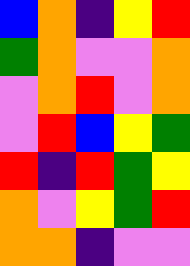[["blue", "orange", "indigo", "yellow", "red"], ["green", "orange", "violet", "violet", "orange"], ["violet", "orange", "red", "violet", "orange"], ["violet", "red", "blue", "yellow", "green"], ["red", "indigo", "red", "green", "yellow"], ["orange", "violet", "yellow", "green", "red"], ["orange", "orange", "indigo", "violet", "violet"]]